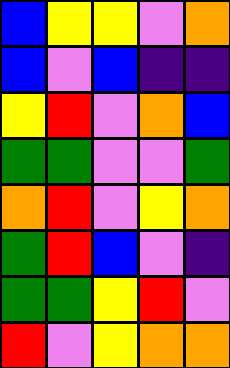[["blue", "yellow", "yellow", "violet", "orange"], ["blue", "violet", "blue", "indigo", "indigo"], ["yellow", "red", "violet", "orange", "blue"], ["green", "green", "violet", "violet", "green"], ["orange", "red", "violet", "yellow", "orange"], ["green", "red", "blue", "violet", "indigo"], ["green", "green", "yellow", "red", "violet"], ["red", "violet", "yellow", "orange", "orange"]]